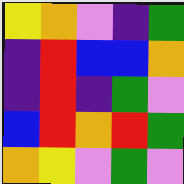[["yellow", "orange", "violet", "indigo", "green"], ["indigo", "red", "blue", "blue", "orange"], ["indigo", "red", "indigo", "green", "violet"], ["blue", "red", "orange", "red", "green"], ["orange", "yellow", "violet", "green", "violet"]]